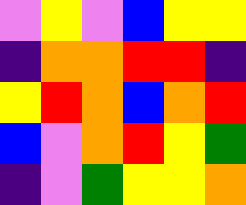[["violet", "yellow", "violet", "blue", "yellow", "yellow"], ["indigo", "orange", "orange", "red", "red", "indigo"], ["yellow", "red", "orange", "blue", "orange", "red"], ["blue", "violet", "orange", "red", "yellow", "green"], ["indigo", "violet", "green", "yellow", "yellow", "orange"]]